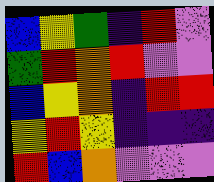[["blue", "yellow", "green", "indigo", "red", "violet"], ["green", "red", "orange", "red", "violet", "violet"], ["blue", "yellow", "orange", "indigo", "red", "red"], ["yellow", "red", "yellow", "indigo", "indigo", "indigo"], ["red", "blue", "orange", "violet", "violet", "violet"]]